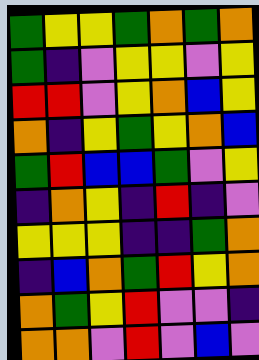[["green", "yellow", "yellow", "green", "orange", "green", "orange"], ["green", "indigo", "violet", "yellow", "yellow", "violet", "yellow"], ["red", "red", "violet", "yellow", "orange", "blue", "yellow"], ["orange", "indigo", "yellow", "green", "yellow", "orange", "blue"], ["green", "red", "blue", "blue", "green", "violet", "yellow"], ["indigo", "orange", "yellow", "indigo", "red", "indigo", "violet"], ["yellow", "yellow", "yellow", "indigo", "indigo", "green", "orange"], ["indigo", "blue", "orange", "green", "red", "yellow", "orange"], ["orange", "green", "yellow", "red", "violet", "violet", "indigo"], ["orange", "orange", "violet", "red", "violet", "blue", "violet"]]